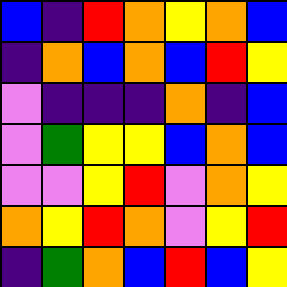[["blue", "indigo", "red", "orange", "yellow", "orange", "blue"], ["indigo", "orange", "blue", "orange", "blue", "red", "yellow"], ["violet", "indigo", "indigo", "indigo", "orange", "indigo", "blue"], ["violet", "green", "yellow", "yellow", "blue", "orange", "blue"], ["violet", "violet", "yellow", "red", "violet", "orange", "yellow"], ["orange", "yellow", "red", "orange", "violet", "yellow", "red"], ["indigo", "green", "orange", "blue", "red", "blue", "yellow"]]